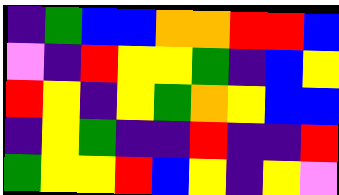[["indigo", "green", "blue", "blue", "orange", "orange", "red", "red", "blue"], ["violet", "indigo", "red", "yellow", "yellow", "green", "indigo", "blue", "yellow"], ["red", "yellow", "indigo", "yellow", "green", "orange", "yellow", "blue", "blue"], ["indigo", "yellow", "green", "indigo", "indigo", "red", "indigo", "indigo", "red"], ["green", "yellow", "yellow", "red", "blue", "yellow", "indigo", "yellow", "violet"]]